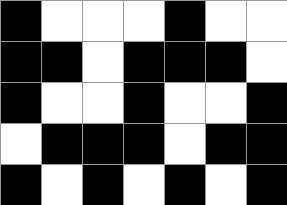[["black", "white", "white", "white", "black", "white", "white"], ["black", "black", "white", "black", "black", "black", "white"], ["black", "white", "white", "black", "white", "white", "black"], ["white", "black", "black", "black", "white", "black", "black"], ["black", "white", "black", "white", "black", "white", "black"]]